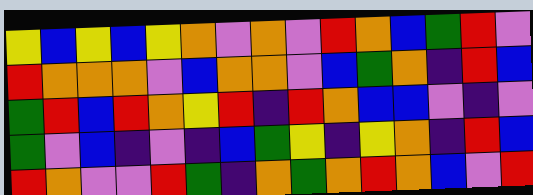[["yellow", "blue", "yellow", "blue", "yellow", "orange", "violet", "orange", "violet", "red", "orange", "blue", "green", "red", "violet"], ["red", "orange", "orange", "orange", "violet", "blue", "orange", "orange", "violet", "blue", "green", "orange", "indigo", "red", "blue"], ["green", "red", "blue", "red", "orange", "yellow", "red", "indigo", "red", "orange", "blue", "blue", "violet", "indigo", "violet"], ["green", "violet", "blue", "indigo", "violet", "indigo", "blue", "green", "yellow", "indigo", "yellow", "orange", "indigo", "red", "blue"], ["red", "orange", "violet", "violet", "red", "green", "indigo", "orange", "green", "orange", "red", "orange", "blue", "violet", "red"]]